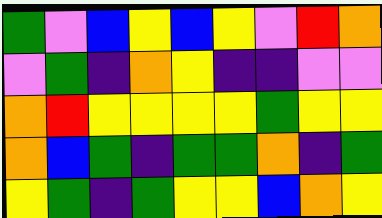[["green", "violet", "blue", "yellow", "blue", "yellow", "violet", "red", "orange"], ["violet", "green", "indigo", "orange", "yellow", "indigo", "indigo", "violet", "violet"], ["orange", "red", "yellow", "yellow", "yellow", "yellow", "green", "yellow", "yellow"], ["orange", "blue", "green", "indigo", "green", "green", "orange", "indigo", "green"], ["yellow", "green", "indigo", "green", "yellow", "yellow", "blue", "orange", "yellow"]]